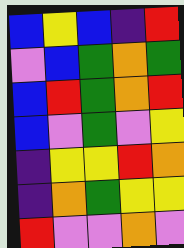[["blue", "yellow", "blue", "indigo", "red"], ["violet", "blue", "green", "orange", "green"], ["blue", "red", "green", "orange", "red"], ["blue", "violet", "green", "violet", "yellow"], ["indigo", "yellow", "yellow", "red", "orange"], ["indigo", "orange", "green", "yellow", "yellow"], ["red", "violet", "violet", "orange", "violet"]]